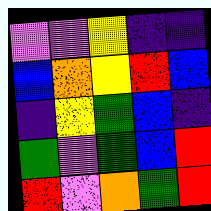[["violet", "violet", "yellow", "indigo", "indigo"], ["blue", "orange", "yellow", "red", "blue"], ["indigo", "yellow", "green", "blue", "indigo"], ["green", "violet", "green", "blue", "red"], ["red", "violet", "orange", "green", "red"]]